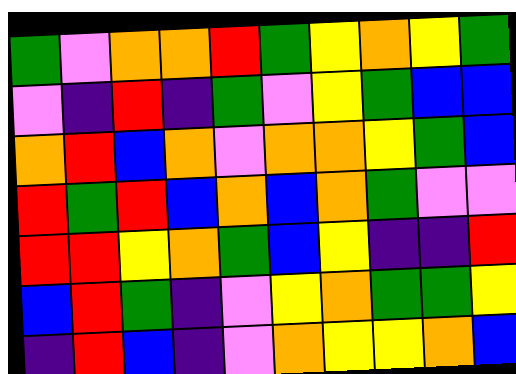[["green", "violet", "orange", "orange", "red", "green", "yellow", "orange", "yellow", "green"], ["violet", "indigo", "red", "indigo", "green", "violet", "yellow", "green", "blue", "blue"], ["orange", "red", "blue", "orange", "violet", "orange", "orange", "yellow", "green", "blue"], ["red", "green", "red", "blue", "orange", "blue", "orange", "green", "violet", "violet"], ["red", "red", "yellow", "orange", "green", "blue", "yellow", "indigo", "indigo", "red"], ["blue", "red", "green", "indigo", "violet", "yellow", "orange", "green", "green", "yellow"], ["indigo", "red", "blue", "indigo", "violet", "orange", "yellow", "yellow", "orange", "blue"]]